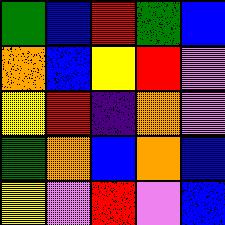[["green", "blue", "red", "green", "blue"], ["orange", "blue", "yellow", "red", "violet"], ["yellow", "red", "indigo", "orange", "violet"], ["green", "orange", "blue", "orange", "blue"], ["yellow", "violet", "red", "violet", "blue"]]